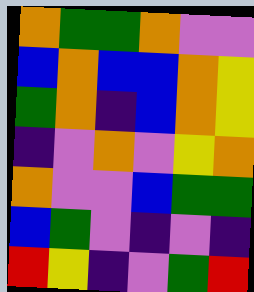[["orange", "green", "green", "orange", "violet", "violet"], ["blue", "orange", "blue", "blue", "orange", "yellow"], ["green", "orange", "indigo", "blue", "orange", "yellow"], ["indigo", "violet", "orange", "violet", "yellow", "orange"], ["orange", "violet", "violet", "blue", "green", "green"], ["blue", "green", "violet", "indigo", "violet", "indigo"], ["red", "yellow", "indigo", "violet", "green", "red"]]